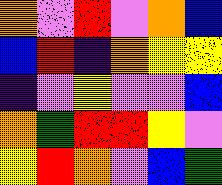[["orange", "violet", "red", "violet", "orange", "blue"], ["blue", "red", "indigo", "orange", "yellow", "yellow"], ["indigo", "violet", "yellow", "violet", "violet", "blue"], ["orange", "green", "red", "red", "yellow", "violet"], ["yellow", "red", "orange", "violet", "blue", "green"]]